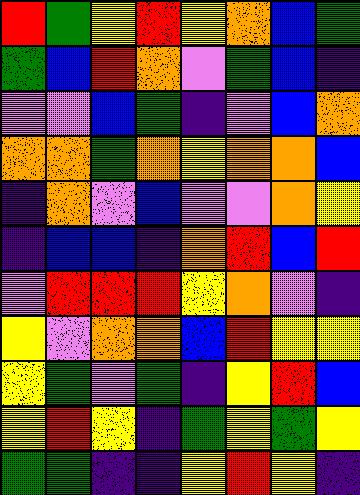[["red", "green", "yellow", "red", "yellow", "orange", "blue", "green"], ["green", "blue", "red", "orange", "violet", "green", "blue", "indigo"], ["violet", "violet", "blue", "green", "indigo", "violet", "blue", "orange"], ["orange", "orange", "green", "orange", "yellow", "orange", "orange", "blue"], ["indigo", "orange", "violet", "blue", "violet", "violet", "orange", "yellow"], ["indigo", "blue", "blue", "indigo", "orange", "red", "blue", "red"], ["violet", "red", "red", "red", "yellow", "orange", "violet", "indigo"], ["yellow", "violet", "orange", "orange", "blue", "red", "yellow", "yellow"], ["yellow", "green", "violet", "green", "indigo", "yellow", "red", "blue"], ["yellow", "red", "yellow", "indigo", "green", "yellow", "green", "yellow"], ["green", "green", "indigo", "indigo", "yellow", "red", "yellow", "indigo"]]